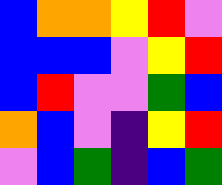[["blue", "orange", "orange", "yellow", "red", "violet"], ["blue", "blue", "blue", "violet", "yellow", "red"], ["blue", "red", "violet", "violet", "green", "blue"], ["orange", "blue", "violet", "indigo", "yellow", "red"], ["violet", "blue", "green", "indigo", "blue", "green"]]